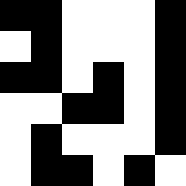[["black", "black", "white", "white", "white", "black"], ["white", "black", "white", "white", "white", "black"], ["black", "black", "white", "black", "white", "black"], ["white", "white", "black", "black", "white", "black"], ["white", "black", "white", "white", "white", "black"], ["white", "black", "black", "white", "black", "white"]]